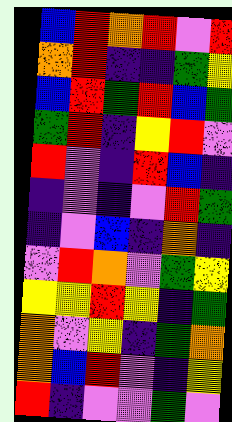[["blue", "red", "orange", "red", "violet", "red"], ["orange", "red", "indigo", "indigo", "green", "yellow"], ["blue", "red", "green", "red", "blue", "green"], ["green", "red", "indigo", "yellow", "red", "violet"], ["red", "violet", "indigo", "red", "blue", "indigo"], ["indigo", "violet", "indigo", "violet", "red", "green"], ["indigo", "violet", "blue", "indigo", "orange", "indigo"], ["violet", "red", "orange", "violet", "green", "yellow"], ["yellow", "yellow", "red", "yellow", "indigo", "green"], ["orange", "violet", "yellow", "indigo", "green", "orange"], ["orange", "blue", "red", "violet", "indigo", "yellow"], ["red", "indigo", "violet", "violet", "green", "violet"]]